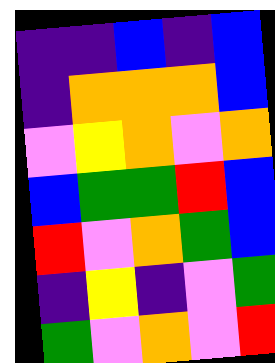[["indigo", "indigo", "blue", "indigo", "blue"], ["indigo", "orange", "orange", "orange", "blue"], ["violet", "yellow", "orange", "violet", "orange"], ["blue", "green", "green", "red", "blue"], ["red", "violet", "orange", "green", "blue"], ["indigo", "yellow", "indigo", "violet", "green"], ["green", "violet", "orange", "violet", "red"]]